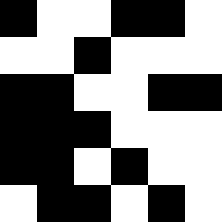[["black", "white", "white", "black", "black", "white"], ["white", "white", "black", "white", "white", "white"], ["black", "black", "white", "white", "black", "black"], ["black", "black", "black", "white", "white", "white"], ["black", "black", "white", "black", "white", "white"], ["white", "black", "black", "white", "black", "white"]]